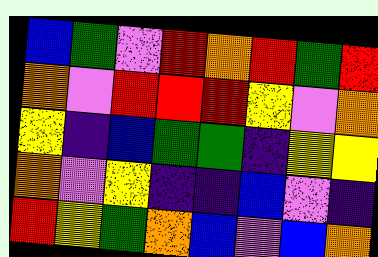[["blue", "green", "violet", "red", "orange", "red", "green", "red"], ["orange", "violet", "red", "red", "red", "yellow", "violet", "orange"], ["yellow", "indigo", "blue", "green", "green", "indigo", "yellow", "yellow"], ["orange", "violet", "yellow", "indigo", "indigo", "blue", "violet", "indigo"], ["red", "yellow", "green", "orange", "blue", "violet", "blue", "orange"]]